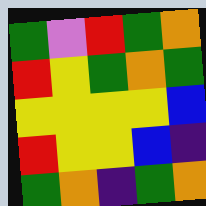[["green", "violet", "red", "green", "orange"], ["red", "yellow", "green", "orange", "green"], ["yellow", "yellow", "yellow", "yellow", "blue"], ["red", "yellow", "yellow", "blue", "indigo"], ["green", "orange", "indigo", "green", "orange"]]